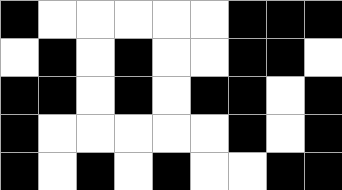[["black", "white", "white", "white", "white", "white", "black", "black", "black"], ["white", "black", "white", "black", "white", "white", "black", "black", "white"], ["black", "black", "white", "black", "white", "black", "black", "white", "black"], ["black", "white", "white", "white", "white", "white", "black", "white", "black"], ["black", "white", "black", "white", "black", "white", "white", "black", "black"]]